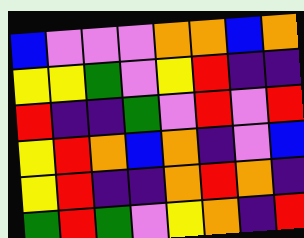[["blue", "violet", "violet", "violet", "orange", "orange", "blue", "orange"], ["yellow", "yellow", "green", "violet", "yellow", "red", "indigo", "indigo"], ["red", "indigo", "indigo", "green", "violet", "red", "violet", "red"], ["yellow", "red", "orange", "blue", "orange", "indigo", "violet", "blue"], ["yellow", "red", "indigo", "indigo", "orange", "red", "orange", "indigo"], ["green", "red", "green", "violet", "yellow", "orange", "indigo", "red"]]